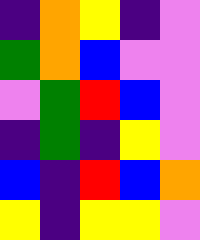[["indigo", "orange", "yellow", "indigo", "violet"], ["green", "orange", "blue", "violet", "violet"], ["violet", "green", "red", "blue", "violet"], ["indigo", "green", "indigo", "yellow", "violet"], ["blue", "indigo", "red", "blue", "orange"], ["yellow", "indigo", "yellow", "yellow", "violet"]]